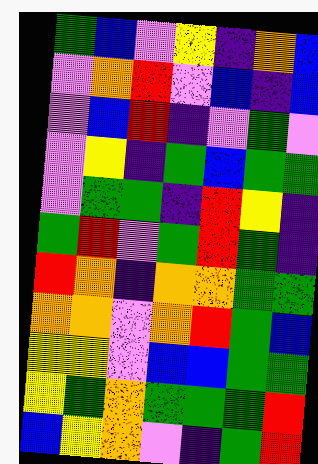[["green", "blue", "violet", "yellow", "indigo", "orange", "blue"], ["violet", "orange", "red", "violet", "blue", "indigo", "blue"], ["violet", "blue", "red", "indigo", "violet", "green", "violet"], ["violet", "yellow", "indigo", "green", "blue", "green", "green"], ["violet", "green", "green", "indigo", "red", "yellow", "indigo"], ["green", "red", "violet", "green", "red", "green", "indigo"], ["red", "orange", "indigo", "orange", "orange", "green", "green"], ["orange", "orange", "violet", "orange", "red", "green", "blue"], ["yellow", "yellow", "violet", "blue", "blue", "green", "green"], ["yellow", "green", "orange", "green", "green", "green", "red"], ["blue", "yellow", "orange", "violet", "indigo", "green", "red"]]